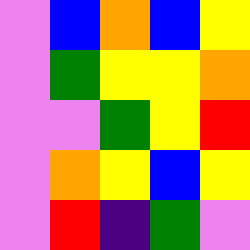[["violet", "blue", "orange", "blue", "yellow"], ["violet", "green", "yellow", "yellow", "orange"], ["violet", "violet", "green", "yellow", "red"], ["violet", "orange", "yellow", "blue", "yellow"], ["violet", "red", "indigo", "green", "violet"]]